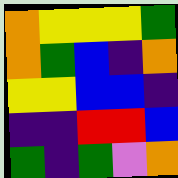[["orange", "yellow", "yellow", "yellow", "green"], ["orange", "green", "blue", "indigo", "orange"], ["yellow", "yellow", "blue", "blue", "indigo"], ["indigo", "indigo", "red", "red", "blue"], ["green", "indigo", "green", "violet", "orange"]]